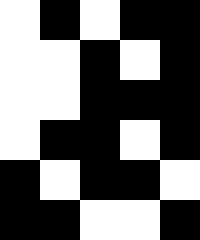[["white", "black", "white", "black", "black"], ["white", "white", "black", "white", "black"], ["white", "white", "black", "black", "black"], ["white", "black", "black", "white", "black"], ["black", "white", "black", "black", "white"], ["black", "black", "white", "white", "black"]]